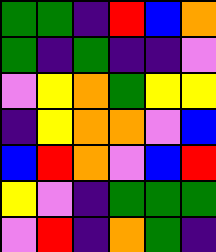[["green", "green", "indigo", "red", "blue", "orange"], ["green", "indigo", "green", "indigo", "indigo", "violet"], ["violet", "yellow", "orange", "green", "yellow", "yellow"], ["indigo", "yellow", "orange", "orange", "violet", "blue"], ["blue", "red", "orange", "violet", "blue", "red"], ["yellow", "violet", "indigo", "green", "green", "green"], ["violet", "red", "indigo", "orange", "green", "indigo"]]